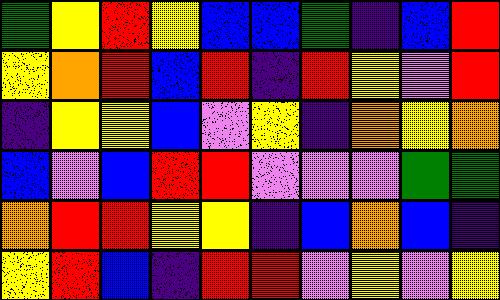[["green", "yellow", "red", "yellow", "blue", "blue", "green", "indigo", "blue", "red"], ["yellow", "orange", "red", "blue", "red", "indigo", "red", "yellow", "violet", "red"], ["indigo", "yellow", "yellow", "blue", "violet", "yellow", "indigo", "orange", "yellow", "orange"], ["blue", "violet", "blue", "red", "red", "violet", "violet", "violet", "green", "green"], ["orange", "red", "red", "yellow", "yellow", "indigo", "blue", "orange", "blue", "indigo"], ["yellow", "red", "blue", "indigo", "red", "red", "violet", "yellow", "violet", "yellow"]]